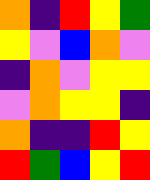[["orange", "indigo", "red", "yellow", "green"], ["yellow", "violet", "blue", "orange", "violet"], ["indigo", "orange", "violet", "yellow", "yellow"], ["violet", "orange", "yellow", "yellow", "indigo"], ["orange", "indigo", "indigo", "red", "yellow"], ["red", "green", "blue", "yellow", "red"]]